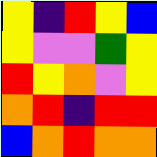[["yellow", "indigo", "red", "yellow", "blue"], ["yellow", "violet", "violet", "green", "yellow"], ["red", "yellow", "orange", "violet", "yellow"], ["orange", "red", "indigo", "red", "red"], ["blue", "orange", "red", "orange", "orange"]]